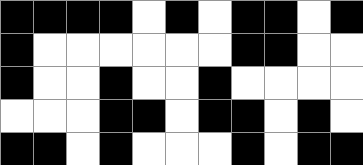[["black", "black", "black", "black", "white", "black", "white", "black", "black", "white", "black"], ["black", "white", "white", "white", "white", "white", "white", "black", "black", "white", "white"], ["black", "white", "white", "black", "white", "white", "black", "white", "white", "white", "white"], ["white", "white", "white", "black", "black", "white", "black", "black", "white", "black", "white"], ["black", "black", "white", "black", "white", "white", "white", "black", "white", "black", "black"]]